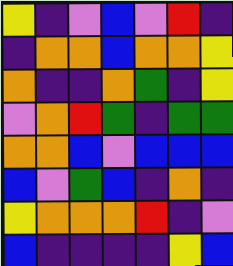[["yellow", "indigo", "violet", "blue", "violet", "red", "indigo"], ["indigo", "orange", "orange", "blue", "orange", "orange", "yellow"], ["orange", "indigo", "indigo", "orange", "green", "indigo", "yellow"], ["violet", "orange", "red", "green", "indigo", "green", "green"], ["orange", "orange", "blue", "violet", "blue", "blue", "blue"], ["blue", "violet", "green", "blue", "indigo", "orange", "indigo"], ["yellow", "orange", "orange", "orange", "red", "indigo", "violet"], ["blue", "indigo", "indigo", "indigo", "indigo", "yellow", "blue"]]